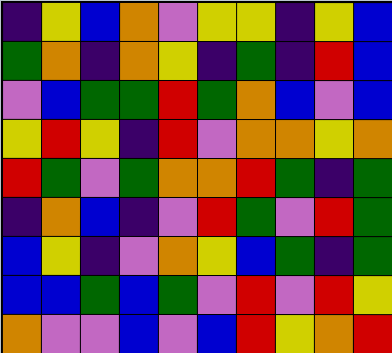[["indigo", "yellow", "blue", "orange", "violet", "yellow", "yellow", "indigo", "yellow", "blue"], ["green", "orange", "indigo", "orange", "yellow", "indigo", "green", "indigo", "red", "blue"], ["violet", "blue", "green", "green", "red", "green", "orange", "blue", "violet", "blue"], ["yellow", "red", "yellow", "indigo", "red", "violet", "orange", "orange", "yellow", "orange"], ["red", "green", "violet", "green", "orange", "orange", "red", "green", "indigo", "green"], ["indigo", "orange", "blue", "indigo", "violet", "red", "green", "violet", "red", "green"], ["blue", "yellow", "indigo", "violet", "orange", "yellow", "blue", "green", "indigo", "green"], ["blue", "blue", "green", "blue", "green", "violet", "red", "violet", "red", "yellow"], ["orange", "violet", "violet", "blue", "violet", "blue", "red", "yellow", "orange", "red"]]